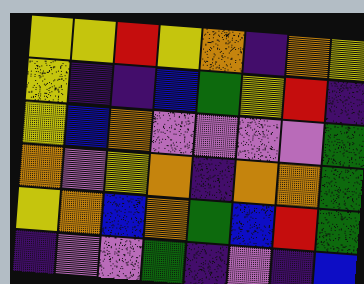[["yellow", "yellow", "red", "yellow", "orange", "indigo", "orange", "yellow"], ["yellow", "indigo", "indigo", "blue", "green", "yellow", "red", "indigo"], ["yellow", "blue", "orange", "violet", "violet", "violet", "violet", "green"], ["orange", "violet", "yellow", "orange", "indigo", "orange", "orange", "green"], ["yellow", "orange", "blue", "orange", "green", "blue", "red", "green"], ["indigo", "violet", "violet", "green", "indigo", "violet", "indigo", "blue"]]